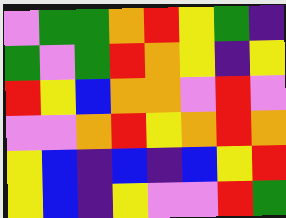[["violet", "green", "green", "orange", "red", "yellow", "green", "indigo"], ["green", "violet", "green", "red", "orange", "yellow", "indigo", "yellow"], ["red", "yellow", "blue", "orange", "orange", "violet", "red", "violet"], ["violet", "violet", "orange", "red", "yellow", "orange", "red", "orange"], ["yellow", "blue", "indigo", "blue", "indigo", "blue", "yellow", "red"], ["yellow", "blue", "indigo", "yellow", "violet", "violet", "red", "green"]]